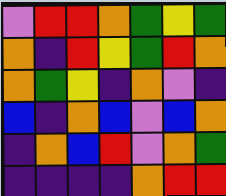[["violet", "red", "red", "orange", "green", "yellow", "green"], ["orange", "indigo", "red", "yellow", "green", "red", "orange"], ["orange", "green", "yellow", "indigo", "orange", "violet", "indigo"], ["blue", "indigo", "orange", "blue", "violet", "blue", "orange"], ["indigo", "orange", "blue", "red", "violet", "orange", "green"], ["indigo", "indigo", "indigo", "indigo", "orange", "red", "red"]]